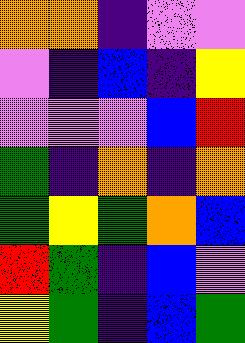[["orange", "orange", "indigo", "violet", "violet"], ["violet", "indigo", "blue", "indigo", "yellow"], ["violet", "violet", "violet", "blue", "red"], ["green", "indigo", "orange", "indigo", "orange"], ["green", "yellow", "green", "orange", "blue"], ["red", "green", "indigo", "blue", "violet"], ["yellow", "green", "indigo", "blue", "green"]]